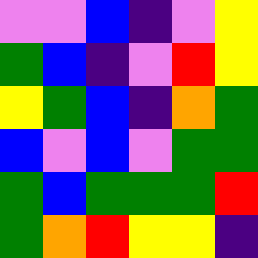[["violet", "violet", "blue", "indigo", "violet", "yellow"], ["green", "blue", "indigo", "violet", "red", "yellow"], ["yellow", "green", "blue", "indigo", "orange", "green"], ["blue", "violet", "blue", "violet", "green", "green"], ["green", "blue", "green", "green", "green", "red"], ["green", "orange", "red", "yellow", "yellow", "indigo"]]